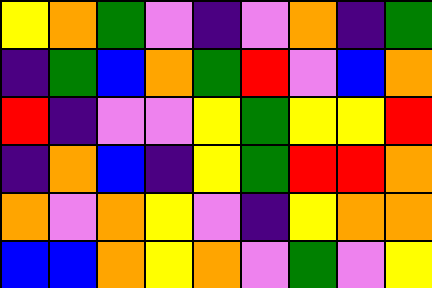[["yellow", "orange", "green", "violet", "indigo", "violet", "orange", "indigo", "green"], ["indigo", "green", "blue", "orange", "green", "red", "violet", "blue", "orange"], ["red", "indigo", "violet", "violet", "yellow", "green", "yellow", "yellow", "red"], ["indigo", "orange", "blue", "indigo", "yellow", "green", "red", "red", "orange"], ["orange", "violet", "orange", "yellow", "violet", "indigo", "yellow", "orange", "orange"], ["blue", "blue", "orange", "yellow", "orange", "violet", "green", "violet", "yellow"]]